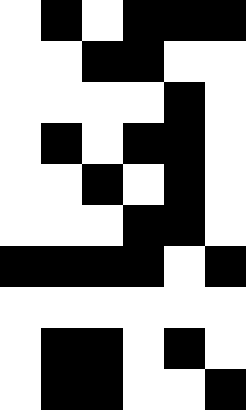[["white", "black", "white", "black", "black", "black"], ["white", "white", "black", "black", "white", "white"], ["white", "white", "white", "white", "black", "white"], ["white", "black", "white", "black", "black", "white"], ["white", "white", "black", "white", "black", "white"], ["white", "white", "white", "black", "black", "white"], ["black", "black", "black", "black", "white", "black"], ["white", "white", "white", "white", "white", "white"], ["white", "black", "black", "white", "black", "white"], ["white", "black", "black", "white", "white", "black"]]